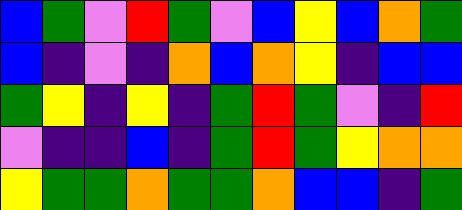[["blue", "green", "violet", "red", "green", "violet", "blue", "yellow", "blue", "orange", "green"], ["blue", "indigo", "violet", "indigo", "orange", "blue", "orange", "yellow", "indigo", "blue", "blue"], ["green", "yellow", "indigo", "yellow", "indigo", "green", "red", "green", "violet", "indigo", "red"], ["violet", "indigo", "indigo", "blue", "indigo", "green", "red", "green", "yellow", "orange", "orange"], ["yellow", "green", "green", "orange", "green", "green", "orange", "blue", "blue", "indigo", "green"]]